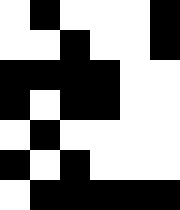[["white", "black", "white", "white", "white", "black"], ["white", "white", "black", "white", "white", "black"], ["black", "black", "black", "black", "white", "white"], ["black", "white", "black", "black", "white", "white"], ["white", "black", "white", "white", "white", "white"], ["black", "white", "black", "white", "white", "white"], ["white", "black", "black", "black", "black", "black"]]